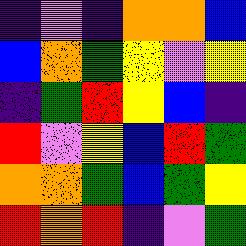[["indigo", "violet", "indigo", "orange", "orange", "blue"], ["blue", "orange", "green", "yellow", "violet", "yellow"], ["indigo", "green", "red", "yellow", "blue", "indigo"], ["red", "violet", "yellow", "blue", "red", "green"], ["orange", "orange", "green", "blue", "green", "yellow"], ["red", "orange", "red", "indigo", "violet", "green"]]